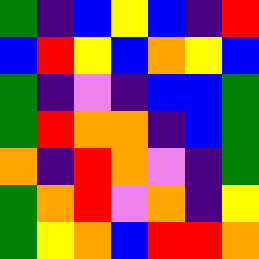[["green", "indigo", "blue", "yellow", "blue", "indigo", "red"], ["blue", "red", "yellow", "blue", "orange", "yellow", "blue"], ["green", "indigo", "violet", "indigo", "blue", "blue", "green"], ["green", "red", "orange", "orange", "indigo", "blue", "green"], ["orange", "indigo", "red", "orange", "violet", "indigo", "green"], ["green", "orange", "red", "violet", "orange", "indigo", "yellow"], ["green", "yellow", "orange", "blue", "red", "red", "orange"]]